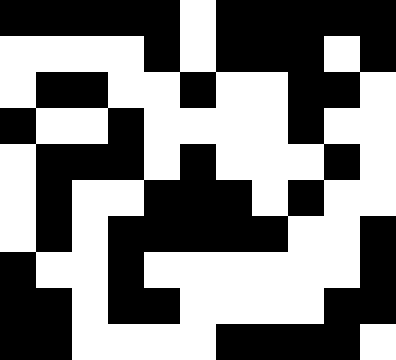[["black", "black", "black", "black", "black", "white", "black", "black", "black", "black", "black"], ["white", "white", "white", "white", "black", "white", "black", "black", "black", "white", "black"], ["white", "black", "black", "white", "white", "black", "white", "white", "black", "black", "white"], ["black", "white", "white", "black", "white", "white", "white", "white", "black", "white", "white"], ["white", "black", "black", "black", "white", "black", "white", "white", "white", "black", "white"], ["white", "black", "white", "white", "black", "black", "black", "white", "black", "white", "white"], ["white", "black", "white", "black", "black", "black", "black", "black", "white", "white", "black"], ["black", "white", "white", "black", "white", "white", "white", "white", "white", "white", "black"], ["black", "black", "white", "black", "black", "white", "white", "white", "white", "black", "black"], ["black", "black", "white", "white", "white", "white", "black", "black", "black", "black", "white"]]